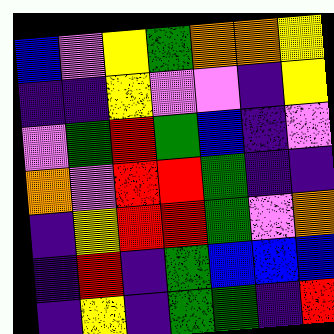[["blue", "violet", "yellow", "green", "orange", "orange", "yellow"], ["indigo", "indigo", "yellow", "violet", "violet", "indigo", "yellow"], ["violet", "green", "red", "green", "blue", "indigo", "violet"], ["orange", "violet", "red", "red", "green", "indigo", "indigo"], ["indigo", "yellow", "red", "red", "green", "violet", "orange"], ["indigo", "red", "indigo", "green", "blue", "blue", "blue"], ["indigo", "yellow", "indigo", "green", "green", "indigo", "red"]]